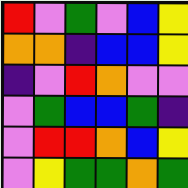[["red", "violet", "green", "violet", "blue", "yellow"], ["orange", "orange", "indigo", "blue", "blue", "yellow"], ["indigo", "violet", "red", "orange", "violet", "violet"], ["violet", "green", "blue", "blue", "green", "indigo"], ["violet", "red", "red", "orange", "blue", "yellow"], ["violet", "yellow", "green", "green", "orange", "green"]]